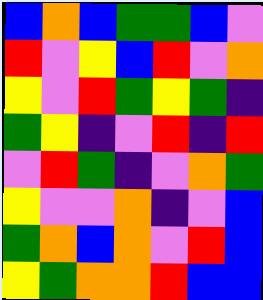[["blue", "orange", "blue", "green", "green", "blue", "violet"], ["red", "violet", "yellow", "blue", "red", "violet", "orange"], ["yellow", "violet", "red", "green", "yellow", "green", "indigo"], ["green", "yellow", "indigo", "violet", "red", "indigo", "red"], ["violet", "red", "green", "indigo", "violet", "orange", "green"], ["yellow", "violet", "violet", "orange", "indigo", "violet", "blue"], ["green", "orange", "blue", "orange", "violet", "red", "blue"], ["yellow", "green", "orange", "orange", "red", "blue", "blue"]]